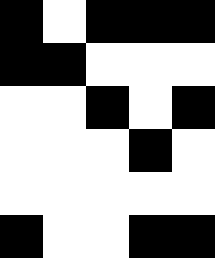[["black", "white", "black", "black", "black"], ["black", "black", "white", "white", "white"], ["white", "white", "black", "white", "black"], ["white", "white", "white", "black", "white"], ["white", "white", "white", "white", "white"], ["black", "white", "white", "black", "black"]]